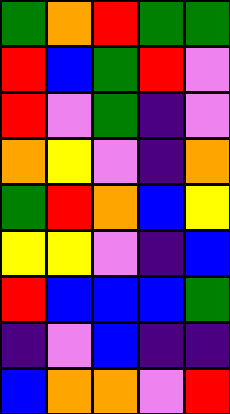[["green", "orange", "red", "green", "green"], ["red", "blue", "green", "red", "violet"], ["red", "violet", "green", "indigo", "violet"], ["orange", "yellow", "violet", "indigo", "orange"], ["green", "red", "orange", "blue", "yellow"], ["yellow", "yellow", "violet", "indigo", "blue"], ["red", "blue", "blue", "blue", "green"], ["indigo", "violet", "blue", "indigo", "indigo"], ["blue", "orange", "orange", "violet", "red"]]